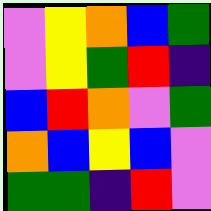[["violet", "yellow", "orange", "blue", "green"], ["violet", "yellow", "green", "red", "indigo"], ["blue", "red", "orange", "violet", "green"], ["orange", "blue", "yellow", "blue", "violet"], ["green", "green", "indigo", "red", "violet"]]